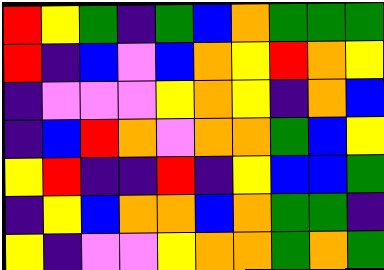[["red", "yellow", "green", "indigo", "green", "blue", "orange", "green", "green", "green"], ["red", "indigo", "blue", "violet", "blue", "orange", "yellow", "red", "orange", "yellow"], ["indigo", "violet", "violet", "violet", "yellow", "orange", "yellow", "indigo", "orange", "blue"], ["indigo", "blue", "red", "orange", "violet", "orange", "orange", "green", "blue", "yellow"], ["yellow", "red", "indigo", "indigo", "red", "indigo", "yellow", "blue", "blue", "green"], ["indigo", "yellow", "blue", "orange", "orange", "blue", "orange", "green", "green", "indigo"], ["yellow", "indigo", "violet", "violet", "yellow", "orange", "orange", "green", "orange", "green"]]